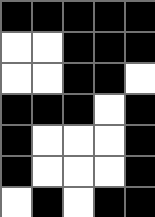[["black", "black", "black", "black", "black"], ["white", "white", "black", "black", "black"], ["white", "white", "black", "black", "white"], ["black", "black", "black", "white", "black"], ["black", "white", "white", "white", "black"], ["black", "white", "white", "white", "black"], ["white", "black", "white", "black", "black"]]